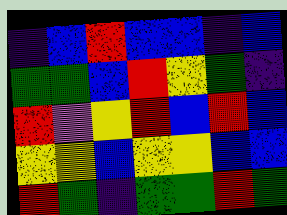[["indigo", "blue", "red", "blue", "blue", "indigo", "blue"], ["green", "green", "blue", "red", "yellow", "green", "indigo"], ["red", "violet", "yellow", "red", "blue", "red", "blue"], ["yellow", "yellow", "blue", "yellow", "yellow", "blue", "blue"], ["red", "green", "indigo", "green", "green", "red", "green"]]